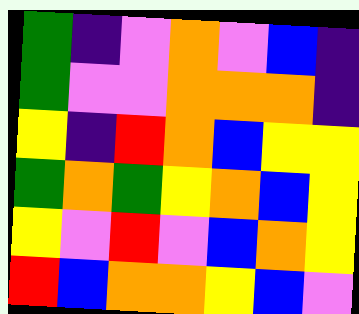[["green", "indigo", "violet", "orange", "violet", "blue", "indigo"], ["green", "violet", "violet", "orange", "orange", "orange", "indigo"], ["yellow", "indigo", "red", "orange", "blue", "yellow", "yellow"], ["green", "orange", "green", "yellow", "orange", "blue", "yellow"], ["yellow", "violet", "red", "violet", "blue", "orange", "yellow"], ["red", "blue", "orange", "orange", "yellow", "blue", "violet"]]